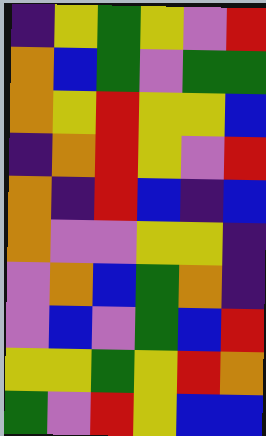[["indigo", "yellow", "green", "yellow", "violet", "red"], ["orange", "blue", "green", "violet", "green", "green"], ["orange", "yellow", "red", "yellow", "yellow", "blue"], ["indigo", "orange", "red", "yellow", "violet", "red"], ["orange", "indigo", "red", "blue", "indigo", "blue"], ["orange", "violet", "violet", "yellow", "yellow", "indigo"], ["violet", "orange", "blue", "green", "orange", "indigo"], ["violet", "blue", "violet", "green", "blue", "red"], ["yellow", "yellow", "green", "yellow", "red", "orange"], ["green", "violet", "red", "yellow", "blue", "blue"]]